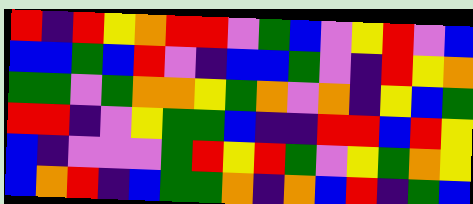[["red", "indigo", "red", "yellow", "orange", "red", "red", "violet", "green", "blue", "violet", "yellow", "red", "violet", "blue"], ["blue", "blue", "green", "blue", "red", "violet", "indigo", "blue", "blue", "green", "violet", "indigo", "red", "yellow", "orange"], ["green", "green", "violet", "green", "orange", "orange", "yellow", "green", "orange", "violet", "orange", "indigo", "yellow", "blue", "green"], ["red", "red", "indigo", "violet", "yellow", "green", "green", "blue", "indigo", "indigo", "red", "red", "blue", "red", "yellow"], ["blue", "indigo", "violet", "violet", "violet", "green", "red", "yellow", "red", "green", "violet", "yellow", "green", "orange", "yellow"], ["blue", "orange", "red", "indigo", "blue", "green", "green", "orange", "indigo", "orange", "blue", "red", "indigo", "green", "blue"]]